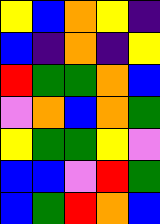[["yellow", "blue", "orange", "yellow", "indigo"], ["blue", "indigo", "orange", "indigo", "yellow"], ["red", "green", "green", "orange", "blue"], ["violet", "orange", "blue", "orange", "green"], ["yellow", "green", "green", "yellow", "violet"], ["blue", "blue", "violet", "red", "green"], ["blue", "green", "red", "orange", "blue"]]